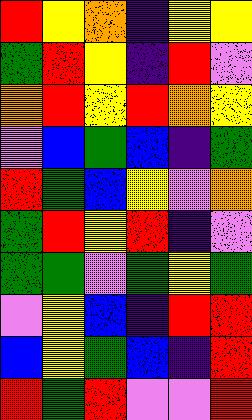[["red", "yellow", "orange", "indigo", "yellow", "yellow"], ["green", "red", "yellow", "indigo", "red", "violet"], ["orange", "red", "yellow", "red", "orange", "yellow"], ["violet", "blue", "green", "blue", "indigo", "green"], ["red", "green", "blue", "yellow", "violet", "orange"], ["green", "red", "yellow", "red", "indigo", "violet"], ["green", "green", "violet", "green", "yellow", "green"], ["violet", "yellow", "blue", "indigo", "red", "red"], ["blue", "yellow", "green", "blue", "indigo", "red"], ["red", "green", "red", "violet", "violet", "red"]]